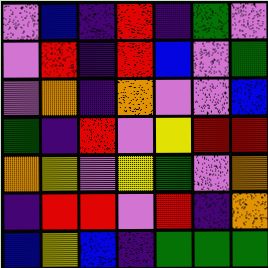[["violet", "blue", "indigo", "red", "indigo", "green", "violet"], ["violet", "red", "indigo", "red", "blue", "violet", "green"], ["violet", "orange", "indigo", "orange", "violet", "violet", "blue"], ["green", "indigo", "red", "violet", "yellow", "red", "red"], ["orange", "yellow", "violet", "yellow", "green", "violet", "orange"], ["indigo", "red", "red", "violet", "red", "indigo", "orange"], ["blue", "yellow", "blue", "indigo", "green", "green", "green"]]